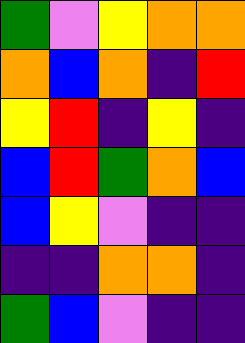[["green", "violet", "yellow", "orange", "orange"], ["orange", "blue", "orange", "indigo", "red"], ["yellow", "red", "indigo", "yellow", "indigo"], ["blue", "red", "green", "orange", "blue"], ["blue", "yellow", "violet", "indigo", "indigo"], ["indigo", "indigo", "orange", "orange", "indigo"], ["green", "blue", "violet", "indigo", "indigo"]]